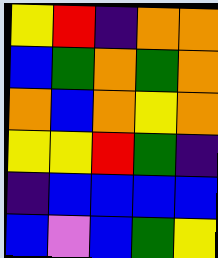[["yellow", "red", "indigo", "orange", "orange"], ["blue", "green", "orange", "green", "orange"], ["orange", "blue", "orange", "yellow", "orange"], ["yellow", "yellow", "red", "green", "indigo"], ["indigo", "blue", "blue", "blue", "blue"], ["blue", "violet", "blue", "green", "yellow"]]